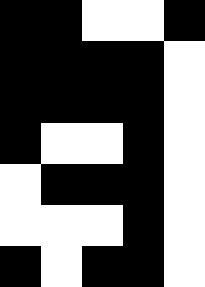[["black", "black", "white", "white", "black"], ["black", "black", "black", "black", "white"], ["black", "black", "black", "black", "white"], ["black", "white", "white", "black", "white"], ["white", "black", "black", "black", "white"], ["white", "white", "white", "black", "white"], ["black", "white", "black", "black", "white"]]